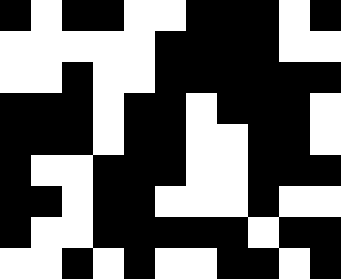[["black", "white", "black", "black", "white", "white", "black", "black", "black", "white", "black"], ["white", "white", "white", "white", "white", "black", "black", "black", "black", "white", "white"], ["white", "white", "black", "white", "white", "black", "black", "black", "black", "black", "black"], ["black", "black", "black", "white", "black", "black", "white", "black", "black", "black", "white"], ["black", "black", "black", "white", "black", "black", "white", "white", "black", "black", "white"], ["black", "white", "white", "black", "black", "black", "white", "white", "black", "black", "black"], ["black", "black", "white", "black", "black", "white", "white", "white", "black", "white", "white"], ["black", "white", "white", "black", "black", "black", "black", "black", "white", "black", "black"], ["white", "white", "black", "white", "black", "white", "white", "black", "black", "white", "black"]]